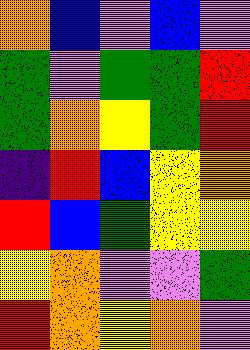[["orange", "blue", "violet", "blue", "violet"], ["green", "violet", "green", "green", "red"], ["green", "orange", "yellow", "green", "red"], ["indigo", "red", "blue", "yellow", "orange"], ["red", "blue", "green", "yellow", "yellow"], ["yellow", "orange", "violet", "violet", "green"], ["red", "orange", "yellow", "orange", "violet"]]